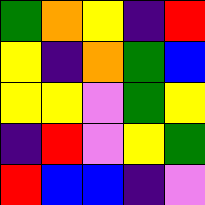[["green", "orange", "yellow", "indigo", "red"], ["yellow", "indigo", "orange", "green", "blue"], ["yellow", "yellow", "violet", "green", "yellow"], ["indigo", "red", "violet", "yellow", "green"], ["red", "blue", "blue", "indigo", "violet"]]